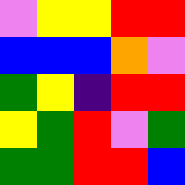[["violet", "yellow", "yellow", "red", "red"], ["blue", "blue", "blue", "orange", "violet"], ["green", "yellow", "indigo", "red", "red"], ["yellow", "green", "red", "violet", "green"], ["green", "green", "red", "red", "blue"]]